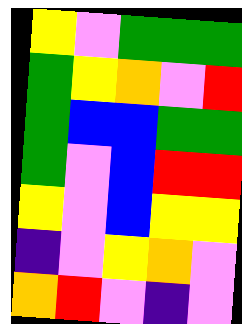[["yellow", "violet", "green", "green", "green"], ["green", "yellow", "orange", "violet", "red"], ["green", "blue", "blue", "green", "green"], ["green", "violet", "blue", "red", "red"], ["yellow", "violet", "blue", "yellow", "yellow"], ["indigo", "violet", "yellow", "orange", "violet"], ["orange", "red", "violet", "indigo", "violet"]]